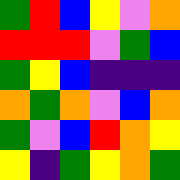[["green", "red", "blue", "yellow", "violet", "orange"], ["red", "red", "red", "violet", "green", "blue"], ["green", "yellow", "blue", "indigo", "indigo", "indigo"], ["orange", "green", "orange", "violet", "blue", "orange"], ["green", "violet", "blue", "red", "orange", "yellow"], ["yellow", "indigo", "green", "yellow", "orange", "green"]]